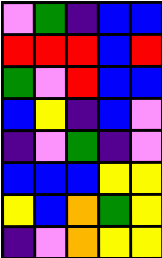[["violet", "green", "indigo", "blue", "blue"], ["red", "red", "red", "blue", "red"], ["green", "violet", "red", "blue", "blue"], ["blue", "yellow", "indigo", "blue", "violet"], ["indigo", "violet", "green", "indigo", "violet"], ["blue", "blue", "blue", "yellow", "yellow"], ["yellow", "blue", "orange", "green", "yellow"], ["indigo", "violet", "orange", "yellow", "yellow"]]